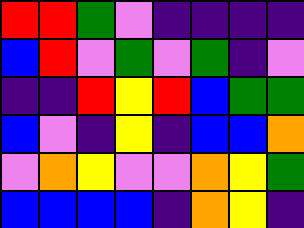[["red", "red", "green", "violet", "indigo", "indigo", "indigo", "indigo"], ["blue", "red", "violet", "green", "violet", "green", "indigo", "violet"], ["indigo", "indigo", "red", "yellow", "red", "blue", "green", "green"], ["blue", "violet", "indigo", "yellow", "indigo", "blue", "blue", "orange"], ["violet", "orange", "yellow", "violet", "violet", "orange", "yellow", "green"], ["blue", "blue", "blue", "blue", "indigo", "orange", "yellow", "indigo"]]